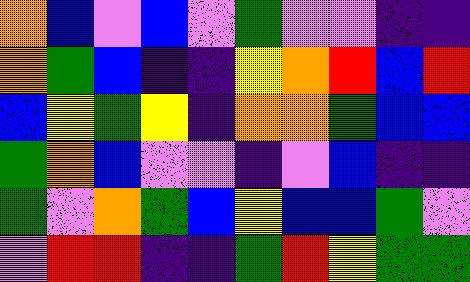[["orange", "blue", "violet", "blue", "violet", "green", "violet", "violet", "indigo", "indigo"], ["orange", "green", "blue", "indigo", "indigo", "yellow", "orange", "red", "blue", "red"], ["blue", "yellow", "green", "yellow", "indigo", "orange", "orange", "green", "blue", "blue"], ["green", "orange", "blue", "violet", "violet", "indigo", "violet", "blue", "indigo", "indigo"], ["green", "violet", "orange", "green", "blue", "yellow", "blue", "blue", "green", "violet"], ["violet", "red", "red", "indigo", "indigo", "green", "red", "yellow", "green", "green"]]